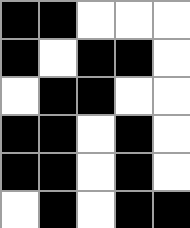[["black", "black", "white", "white", "white"], ["black", "white", "black", "black", "white"], ["white", "black", "black", "white", "white"], ["black", "black", "white", "black", "white"], ["black", "black", "white", "black", "white"], ["white", "black", "white", "black", "black"]]